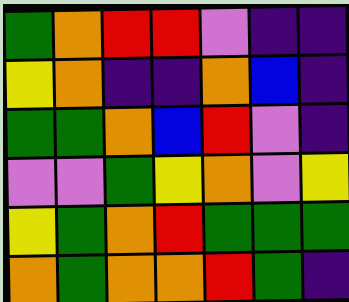[["green", "orange", "red", "red", "violet", "indigo", "indigo"], ["yellow", "orange", "indigo", "indigo", "orange", "blue", "indigo"], ["green", "green", "orange", "blue", "red", "violet", "indigo"], ["violet", "violet", "green", "yellow", "orange", "violet", "yellow"], ["yellow", "green", "orange", "red", "green", "green", "green"], ["orange", "green", "orange", "orange", "red", "green", "indigo"]]